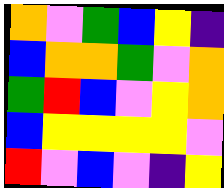[["orange", "violet", "green", "blue", "yellow", "indigo"], ["blue", "orange", "orange", "green", "violet", "orange"], ["green", "red", "blue", "violet", "yellow", "orange"], ["blue", "yellow", "yellow", "yellow", "yellow", "violet"], ["red", "violet", "blue", "violet", "indigo", "yellow"]]